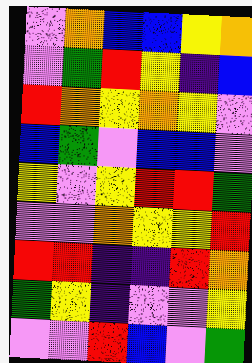[["violet", "orange", "blue", "blue", "yellow", "orange"], ["violet", "green", "red", "yellow", "indigo", "blue"], ["red", "orange", "yellow", "orange", "yellow", "violet"], ["blue", "green", "violet", "blue", "blue", "violet"], ["yellow", "violet", "yellow", "red", "red", "green"], ["violet", "violet", "orange", "yellow", "yellow", "red"], ["red", "red", "indigo", "indigo", "red", "orange"], ["green", "yellow", "indigo", "violet", "violet", "yellow"], ["violet", "violet", "red", "blue", "violet", "green"]]